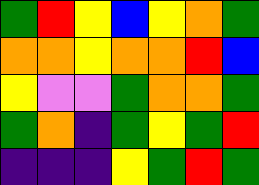[["green", "red", "yellow", "blue", "yellow", "orange", "green"], ["orange", "orange", "yellow", "orange", "orange", "red", "blue"], ["yellow", "violet", "violet", "green", "orange", "orange", "green"], ["green", "orange", "indigo", "green", "yellow", "green", "red"], ["indigo", "indigo", "indigo", "yellow", "green", "red", "green"]]